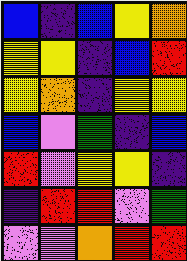[["blue", "indigo", "blue", "yellow", "orange"], ["yellow", "yellow", "indigo", "blue", "red"], ["yellow", "orange", "indigo", "yellow", "yellow"], ["blue", "violet", "green", "indigo", "blue"], ["red", "violet", "yellow", "yellow", "indigo"], ["indigo", "red", "red", "violet", "green"], ["violet", "violet", "orange", "red", "red"]]